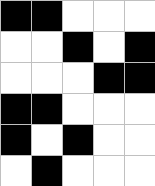[["black", "black", "white", "white", "white"], ["white", "white", "black", "white", "black"], ["white", "white", "white", "black", "black"], ["black", "black", "white", "white", "white"], ["black", "white", "black", "white", "white"], ["white", "black", "white", "white", "white"]]